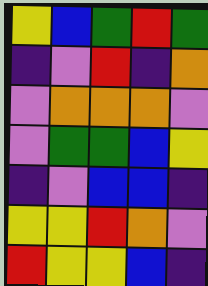[["yellow", "blue", "green", "red", "green"], ["indigo", "violet", "red", "indigo", "orange"], ["violet", "orange", "orange", "orange", "violet"], ["violet", "green", "green", "blue", "yellow"], ["indigo", "violet", "blue", "blue", "indigo"], ["yellow", "yellow", "red", "orange", "violet"], ["red", "yellow", "yellow", "blue", "indigo"]]